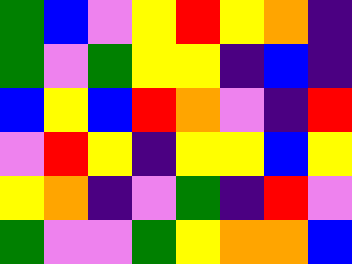[["green", "blue", "violet", "yellow", "red", "yellow", "orange", "indigo"], ["green", "violet", "green", "yellow", "yellow", "indigo", "blue", "indigo"], ["blue", "yellow", "blue", "red", "orange", "violet", "indigo", "red"], ["violet", "red", "yellow", "indigo", "yellow", "yellow", "blue", "yellow"], ["yellow", "orange", "indigo", "violet", "green", "indigo", "red", "violet"], ["green", "violet", "violet", "green", "yellow", "orange", "orange", "blue"]]